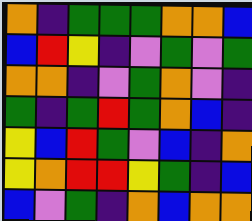[["orange", "indigo", "green", "green", "green", "orange", "orange", "blue"], ["blue", "red", "yellow", "indigo", "violet", "green", "violet", "green"], ["orange", "orange", "indigo", "violet", "green", "orange", "violet", "indigo"], ["green", "indigo", "green", "red", "green", "orange", "blue", "indigo"], ["yellow", "blue", "red", "green", "violet", "blue", "indigo", "orange"], ["yellow", "orange", "red", "red", "yellow", "green", "indigo", "blue"], ["blue", "violet", "green", "indigo", "orange", "blue", "orange", "orange"]]